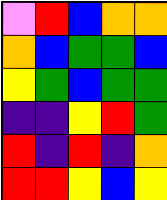[["violet", "red", "blue", "orange", "orange"], ["orange", "blue", "green", "green", "blue"], ["yellow", "green", "blue", "green", "green"], ["indigo", "indigo", "yellow", "red", "green"], ["red", "indigo", "red", "indigo", "orange"], ["red", "red", "yellow", "blue", "yellow"]]